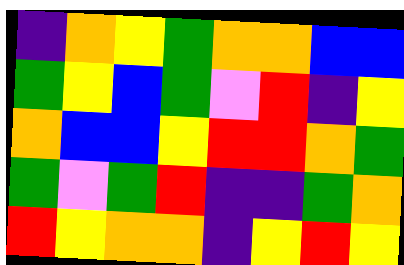[["indigo", "orange", "yellow", "green", "orange", "orange", "blue", "blue"], ["green", "yellow", "blue", "green", "violet", "red", "indigo", "yellow"], ["orange", "blue", "blue", "yellow", "red", "red", "orange", "green"], ["green", "violet", "green", "red", "indigo", "indigo", "green", "orange"], ["red", "yellow", "orange", "orange", "indigo", "yellow", "red", "yellow"]]